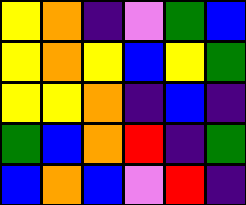[["yellow", "orange", "indigo", "violet", "green", "blue"], ["yellow", "orange", "yellow", "blue", "yellow", "green"], ["yellow", "yellow", "orange", "indigo", "blue", "indigo"], ["green", "blue", "orange", "red", "indigo", "green"], ["blue", "orange", "blue", "violet", "red", "indigo"]]